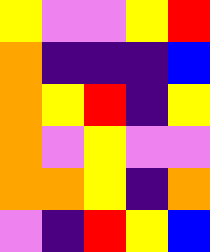[["yellow", "violet", "violet", "yellow", "red"], ["orange", "indigo", "indigo", "indigo", "blue"], ["orange", "yellow", "red", "indigo", "yellow"], ["orange", "violet", "yellow", "violet", "violet"], ["orange", "orange", "yellow", "indigo", "orange"], ["violet", "indigo", "red", "yellow", "blue"]]